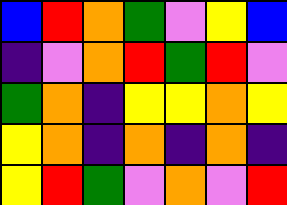[["blue", "red", "orange", "green", "violet", "yellow", "blue"], ["indigo", "violet", "orange", "red", "green", "red", "violet"], ["green", "orange", "indigo", "yellow", "yellow", "orange", "yellow"], ["yellow", "orange", "indigo", "orange", "indigo", "orange", "indigo"], ["yellow", "red", "green", "violet", "orange", "violet", "red"]]